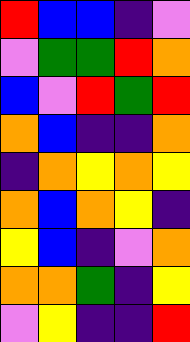[["red", "blue", "blue", "indigo", "violet"], ["violet", "green", "green", "red", "orange"], ["blue", "violet", "red", "green", "red"], ["orange", "blue", "indigo", "indigo", "orange"], ["indigo", "orange", "yellow", "orange", "yellow"], ["orange", "blue", "orange", "yellow", "indigo"], ["yellow", "blue", "indigo", "violet", "orange"], ["orange", "orange", "green", "indigo", "yellow"], ["violet", "yellow", "indigo", "indigo", "red"]]